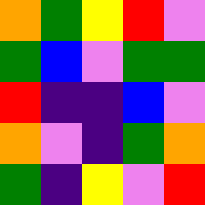[["orange", "green", "yellow", "red", "violet"], ["green", "blue", "violet", "green", "green"], ["red", "indigo", "indigo", "blue", "violet"], ["orange", "violet", "indigo", "green", "orange"], ["green", "indigo", "yellow", "violet", "red"]]